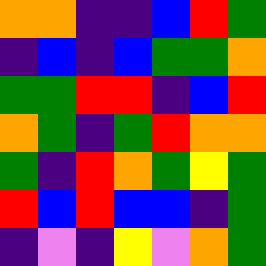[["orange", "orange", "indigo", "indigo", "blue", "red", "green"], ["indigo", "blue", "indigo", "blue", "green", "green", "orange"], ["green", "green", "red", "red", "indigo", "blue", "red"], ["orange", "green", "indigo", "green", "red", "orange", "orange"], ["green", "indigo", "red", "orange", "green", "yellow", "green"], ["red", "blue", "red", "blue", "blue", "indigo", "green"], ["indigo", "violet", "indigo", "yellow", "violet", "orange", "green"]]